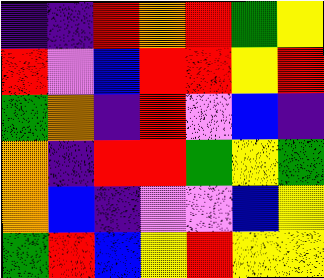[["indigo", "indigo", "red", "orange", "red", "green", "yellow"], ["red", "violet", "blue", "red", "red", "yellow", "red"], ["green", "orange", "indigo", "red", "violet", "blue", "indigo"], ["orange", "indigo", "red", "red", "green", "yellow", "green"], ["orange", "blue", "indigo", "violet", "violet", "blue", "yellow"], ["green", "red", "blue", "yellow", "red", "yellow", "yellow"]]